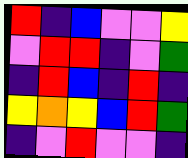[["red", "indigo", "blue", "violet", "violet", "yellow"], ["violet", "red", "red", "indigo", "violet", "green"], ["indigo", "red", "blue", "indigo", "red", "indigo"], ["yellow", "orange", "yellow", "blue", "red", "green"], ["indigo", "violet", "red", "violet", "violet", "indigo"]]